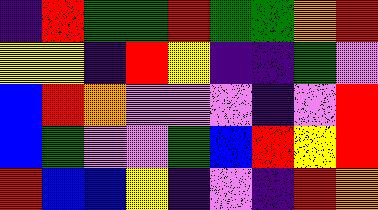[["indigo", "red", "green", "green", "red", "green", "green", "orange", "red"], ["yellow", "yellow", "indigo", "red", "yellow", "indigo", "indigo", "green", "violet"], ["blue", "red", "orange", "violet", "violet", "violet", "indigo", "violet", "red"], ["blue", "green", "violet", "violet", "green", "blue", "red", "yellow", "red"], ["red", "blue", "blue", "yellow", "indigo", "violet", "indigo", "red", "orange"]]